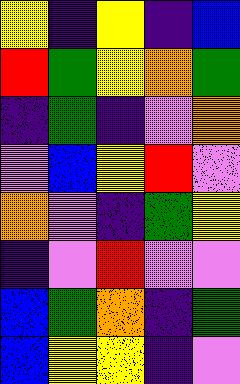[["yellow", "indigo", "yellow", "indigo", "blue"], ["red", "green", "yellow", "orange", "green"], ["indigo", "green", "indigo", "violet", "orange"], ["violet", "blue", "yellow", "red", "violet"], ["orange", "violet", "indigo", "green", "yellow"], ["indigo", "violet", "red", "violet", "violet"], ["blue", "green", "orange", "indigo", "green"], ["blue", "yellow", "yellow", "indigo", "violet"]]